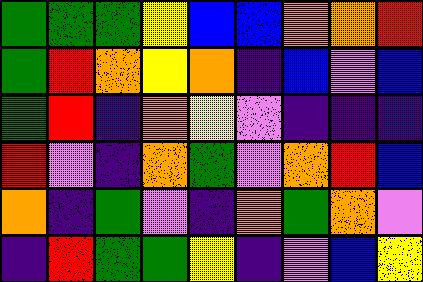[["green", "green", "green", "yellow", "blue", "blue", "orange", "orange", "red"], ["green", "red", "orange", "yellow", "orange", "indigo", "blue", "violet", "blue"], ["green", "red", "indigo", "orange", "yellow", "violet", "indigo", "indigo", "indigo"], ["red", "violet", "indigo", "orange", "green", "violet", "orange", "red", "blue"], ["orange", "indigo", "green", "violet", "indigo", "orange", "green", "orange", "violet"], ["indigo", "red", "green", "green", "yellow", "indigo", "violet", "blue", "yellow"]]